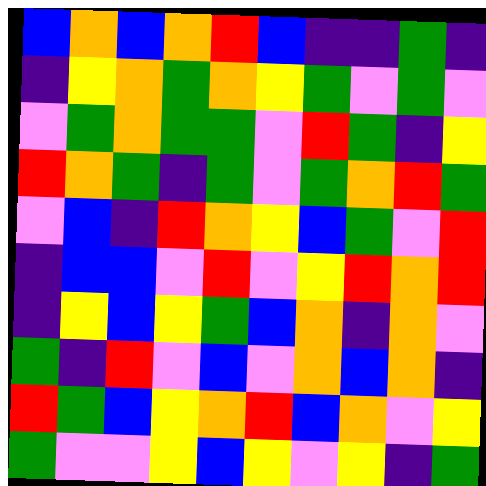[["blue", "orange", "blue", "orange", "red", "blue", "indigo", "indigo", "green", "indigo"], ["indigo", "yellow", "orange", "green", "orange", "yellow", "green", "violet", "green", "violet"], ["violet", "green", "orange", "green", "green", "violet", "red", "green", "indigo", "yellow"], ["red", "orange", "green", "indigo", "green", "violet", "green", "orange", "red", "green"], ["violet", "blue", "indigo", "red", "orange", "yellow", "blue", "green", "violet", "red"], ["indigo", "blue", "blue", "violet", "red", "violet", "yellow", "red", "orange", "red"], ["indigo", "yellow", "blue", "yellow", "green", "blue", "orange", "indigo", "orange", "violet"], ["green", "indigo", "red", "violet", "blue", "violet", "orange", "blue", "orange", "indigo"], ["red", "green", "blue", "yellow", "orange", "red", "blue", "orange", "violet", "yellow"], ["green", "violet", "violet", "yellow", "blue", "yellow", "violet", "yellow", "indigo", "green"]]